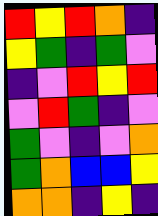[["red", "yellow", "red", "orange", "indigo"], ["yellow", "green", "indigo", "green", "violet"], ["indigo", "violet", "red", "yellow", "red"], ["violet", "red", "green", "indigo", "violet"], ["green", "violet", "indigo", "violet", "orange"], ["green", "orange", "blue", "blue", "yellow"], ["orange", "orange", "indigo", "yellow", "indigo"]]